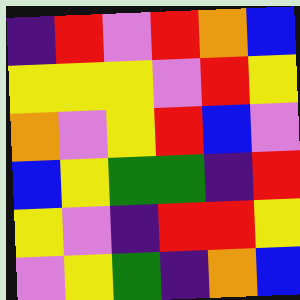[["indigo", "red", "violet", "red", "orange", "blue"], ["yellow", "yellow", "yellow", "violet", "red", "yellow"], ["orange", "violet", "yellow", "red", "blue", "violet"], ["blue", "yellow", "green", "green", "indigo", "red"], ["yellow", "violet", "indigo", "red", "red", "yellow"], ["violet", "yellow", "green", "indigo", "orange", "blue"]]